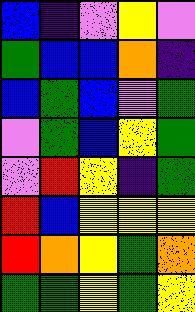[["blue", "indigo", "violet", "yellow", "violet"], ["green", "blue", "blue", "orange", "indigo"], ["blue", "green", "blue", "violet", "green"], ["violet", "green", "blue", "yellow", "green"], ["violet", "red", "yellow", "indigo", "green"], ["red", "blue", "yellow", "yellow", "yellow"], ["red", "orange", "yellow", "green", "orange"], ["green", "green", "yellow", "green", "yellow"]]